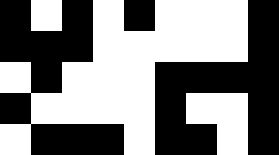[["black", "white", "black", "white", "black", "white", "white", "white", "black"], ["black", "black", "black", "white", "white", "white", "white", "white", "black"], ["white", "black", "white", "white", "white", "black", "black", "black", "black"], ["black", "white", "white", "white", "white", "black", "white", "white", "black"], ["white", "black", "black", "black", "white", "black", "black", "white", "black"]]